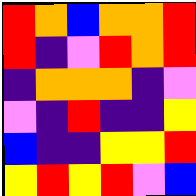[["red", "orange", "blue", "orange", "orange", "red"], ["red", "indigo", "violet", "red", "orange", "red"], ["indigo", "orange", "orange", "orange", "indigo", "violet"], ["violet", "indigo", "red", "indigo", "indigo", "yellow"], ["blue", "indigo", "indigo", "yellow", "yellow", "red"], ["yellow", "red", "yellow", "red", "violet", "blue"]]